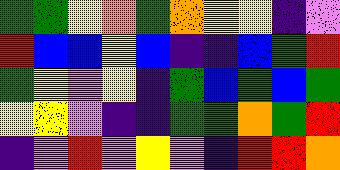[["green", "green", "yellow", "orange", "green", "orange", "yellow", "yellow", "indigo", "violet"], ["red", "blue", "blue", "yellow", "blue", "indigo", "indigo", "blue", "green", "red"], ["green", "yellow", "violet", "yellow", "indigo", "green", "blue", "green", "blue", "green"], ["yellow", "yellow", "violet", "indigo", "indigo", "green", "green", "orange", "green", "red"], ["indigo", "violet", "red", "violet", "yellow", "violet", "indigo", "red", "red", "orange"]]